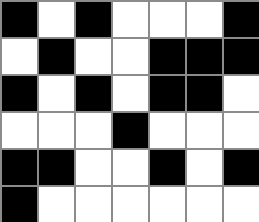[["black", "white", "black", "white", "white", "white", "black"], ["white", "black", "white", "white", "black", "black", "black"], ["black", "white", "black", "white", "black", "black", "white"], ["white", "white", "white", "black", "white", "white", "white"], ["black", "black", "white", "white", "black", "white", "black"], ["black", "white", "white", "white", "white", "white", "white"]]